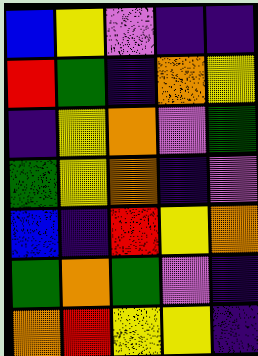[["blue", "yellow", "violet", "indigo", "indigo"], ["red", "green", "indigo", "orange", "yellow"], ["indigo", "yellow", "orange", "violet", "green"], ["green", "yellow", "orange", "indigo", "violet"], ["blue", "indigo", "red", "yellow", "orange"], ["green", "orange", "green", "violet", "indigo"], ["orange", "red", "yellow", "yellow", "indigo"]]